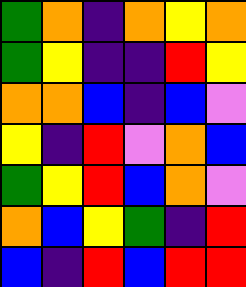[["green", "orange", "indigo", "orange", "yellow", "orange"], ["green", "yellow", "indigo", "indigo", "red", "yellow"], ["orange", "orange", "blue", "indigo", "blue", "violet"], ["yellow", "indigo", "red", "violet", "orange", "blue"], ["green", "yellow", "red", "blue", "orange", "violet"], ["orange", "blue", "yellow", "green", "indigo", "red"], ["blue", "indigo", "red", "blue", "red", "red"]]